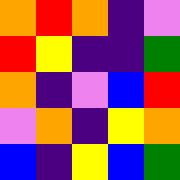[["orange", "red", "orange", "indigo", "violet"], ["red", "yellow", "indigo", "indigo", "green"], ["orange", "indigo", "violet", "blue", "red"], ["violet", "orange", "indigo", "yellow", "orange"], ["blue", "indigo", "yellow", "blue", "green"]]